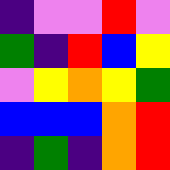[["indigo", "violet", "violet", "red", "violet"], ["green", "indigo", "red", "blue", "yellow"], ["violet", "yellow", "orange", "yellow", "green"], ["blue", "blue", "blue", "orange", "red"], ["indigo", "green", "indigo", "orange", "red"]]